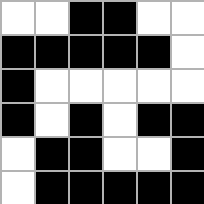[["white", "white", "black", "black", "white", "white"], ["black", "black", "black", "black", "black", "white"], ["black", "white", "white", "white", "white", "white"], ["black", "white", "black", "white", "black", "black"], ["white", "black", "black", "white", "white", "black"], ["white", "black", "black", "black", "black", "black"]]